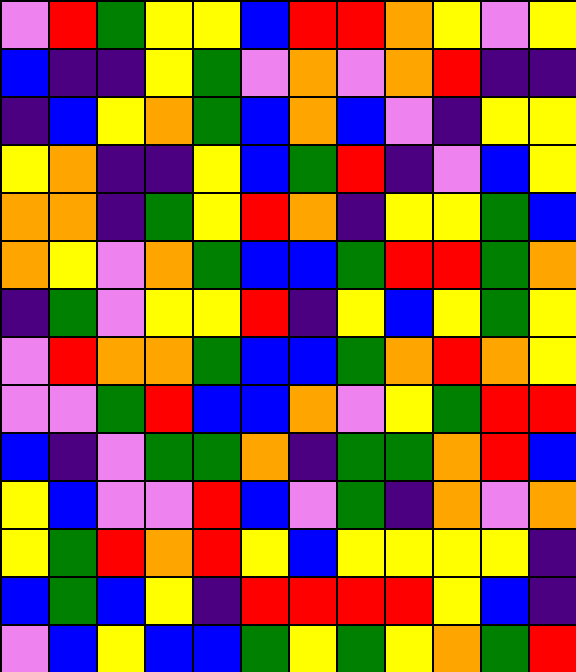[["violet", "red", "green", "yellow", "yellow", "blue", "red", "red", "orange", "yellow", "violet", "yellow"], ["blue", "indigo", "indigo", "yellow", "green", "violet", "orange", "violet", "orange", "red", "indigo", "indigo"], ["indigo", "blue", "yellow", "orange", "green", "blue", "orange", "blue", "violet", "indigo", "yellow", "yellow"], ["yellow", "orange", "indigo", "indigo", "yellow", "blue", "green", "red", "indigo", "violet", "blue", "yellow"], ["orange", "orange", "indigo", "green", "yellow", "red", "orange", "indigo", "yellow", "yellow", "green", "blue"], ["orange", "yellow", "violet", "orange", "green", "blue", "blue", "green", "red", "red", "green", "orange"], ["indigo", "green", "violet", "yellow", "yellow", "red", "indigo", "yellow", "blue", "yellow", "green", "yellow"], ["violet", "red", "orange", "orange", "green", "blue", "blue", "green", "orange", "red", "orange", "yellow"], ["violet", "violet", "green", "red", "blue", "blue", "orange", "violet", "yellow", "green", "red", "red"], ["blue", "indigo", "violet", "green", "green", "orange", "indigo", "green", "green", "orange", "red", "blue"], ["yellow", "blue", "violet", "violet", "red", "blue", "violet", "green", "indigo", "orange", "violet", "orange"], ["yellow", "green", "red", "orange", "red", "yellow", "blue", "yellow", "yellow", "yellow", "yellow", "indigo"], ["blue", "green", "blue", "yellow", "indigo", "red", "red", "red", "red", "yellow", "blue", "indigo"], ["violet", "blue", "yellow", "blue", "blue", "green", "yellow", "green", "yellow", "orange", "green", "red"]]